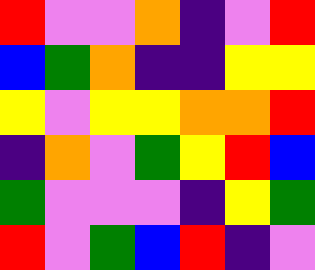[["red", "violet", "violet", "orange", "indigo", "violet", "red"], ["blue", "green", "orange", "indigo", "indigo", "yellow", "yellow"], ["yellow", "violet", "yellow", "yellow", "orange", "orange", "red"], ["indigo", "orange", "violet", "green", "yellow", "red", "blue"], ["green", "violet", "violet", "violet", "indigo", "yellow", "green"], ["red", "violet", "green", "blue", "red", "indigo", "violet"]]